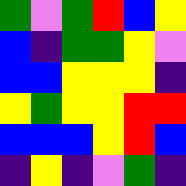[["green", "violet", "green", "red", "blue", "yellow"], ["blue", "indigo", "green", "green", "yellow", "violet"], ["blue", "blue", "yellow", "yellow", "yellow", "indigo"], ["yellow", "green", "yellow", "yellow", "red", "red"], ["blue", "blue", "blue", "yellow", "red", "blue"], ["indigo", "yellow", "indigo", "violet", "green", "indigo"]]